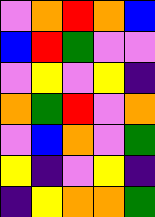[["violet", "orange", "red", "orange", "blue"], ["blue", "red", "green", "violet", "violet"], ["violet", "yellow", "violet", "yellow", "indigo"], ["orange", "green", "red", "violet", "orange"], ["violet", "blue", "orange", "violet", "green"], ["yellow", "indigo", "violet", "yellow", "indigo"], ["indigo", "yellow", "orange", "orange", "green"]]